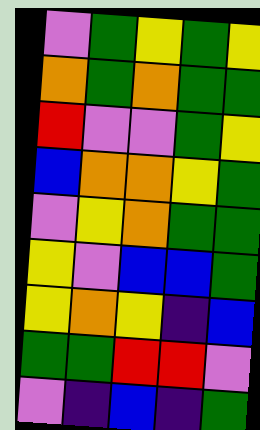[["violet", "green", "yellow", "green", "yellow"], ["orange", "green", "orange", "green", "green"], ["red", "violet", "violet", "green", "yellow"], ["blue", "orange", "orange", "yellow", "green"], ["violet", "yellow", "orange", "green", "green"], ["yellow", "violet", "blue", "blue", "green"], ["yellow", "orange", "yellow", "indigo", "blue"], ["green", "green", "red", "red", "violet"], ["violet", "indigo", "blue", "indigo", "green"]]